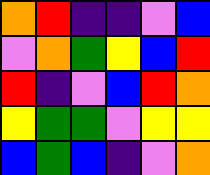[["orange", "red", "indigo", "indigo", "violet", "blue"], ["violet", "orange", "green", "yellow", "blue", "red"], ["red", "indigo", "violet", "blue", "red", "orange"], ["yellow", "green", "green", "violet", "yellow", "yellow"], ["blue", "green", "blue", "indigo", "violet", "orange"]]